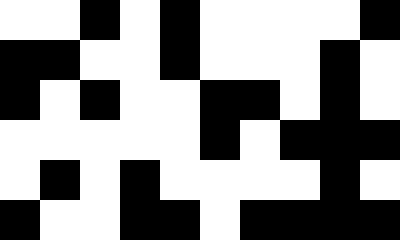[["white", "white", "black", "white", "black", "white", "white", "white", "white", "black"], ["black", "black", "white", "white", "black", "white", "white", "white", "black", "white"], ["black", "white", "black", "white", "white", "black", "black", "white", "black", "white"], ["white", "white", "white", "white", "white", "black", "white", "black", "black", "black"], ["white", "black", "white", "black", "white", "white", "white", "white", "black", "white"], ["black", "white", "white", "black", "black", "white", "black", "black", "black", "black"]]